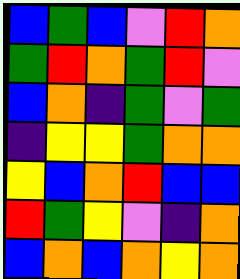[["blue", "green", "blue", "violet", "red", "orange"], ["green", "red", "orange", "green", "red", "violet"], ["blue", "orange", "indigo", "green", "violet", "green"], ["indigo", "yellow", "yellow", "green", "orange", "orange"], ["yellow", "blue", "orange", "red", "blue", "blue"], ["red", "green", "yellow", "violet", "indigo", "orange"], ["blue", "orange", "blue", "orange", "yellow", "orange"]]